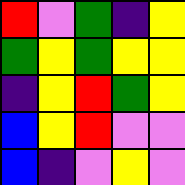[["red", "violet", "green", "indigo", "yellow"], ["green", "yellow", "green", "yellow", "yellow"], ["indigo", "yellow", "red", "green", "yellow"], ["blue", "yellow", "red", "violet", "violet"], ["blue", "indigo", "violet", "yellow", "violet"]]